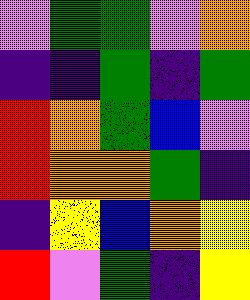[["violet", "green", "green", "violet", "orange"], ["indigo", "indigo", "green", "indigo", "green"], ["red", "orange", "green", "blue", "violet"], ["red", "orange", "orange", "green", "indigo"], ["indigo", "yellow", "blue", "orange", "yellow"], ["red", "violet", "green", "indigo", "yellow"]]